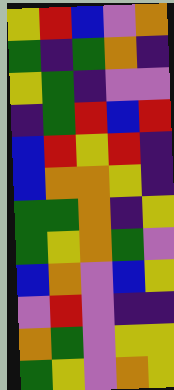[["yellow", "red", "blue", "violet", "orange"], ["green", "indigo", "green", "orange", "indigo"], ["yellow", "green", "indigo", "violet", "violet"], ["indigo", "green", "red", "blue", "red"], ["blue", "red", "yellow", "red", "indigo"], ["blue", "orange", "orange", "yellow", "indigo"], ["green", "green", "orange", "indigo", "yellow"], ["green", "yellow", "orange", "green", "violet"], ["blue", "orange", "violet", "blue", "yellow"], ["violet", "red", "violet", "indigo", "indigo"], ["orange", "green", "violet", "yellow", "yellow"], ["green", "yellow", "violet", "orange", "yellow"]]